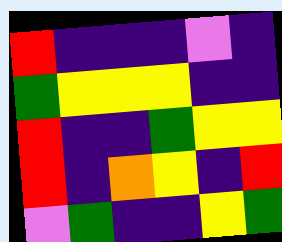[["red", "indigo", "indigo", "indigo", "violet", "indigo"], ["green", "yellow", "yellow", "yellow", "indigo", "indigo"], ["red", "indigo", "indigo", "green", "yellow", "yellow"], ["red", "indigo", "orange", "yellow", "indigo", "red"], ["violet", "green", "indigo", "indigo", "yellow", "green"]]